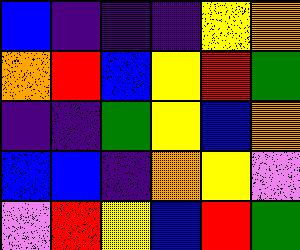[["blue", "indigo", "indigo", "indigo", "yellow", "orange"], ["orange", "red", "blue", "yellow", "red", "green"], ["indigo", "indigo", "green", "yellow", "blue", "orange"], ["blue", "blue", "indigo", "orange", "yellow", "violet"], ["violet", "red", "yellow", "blue", "red", "green"]]